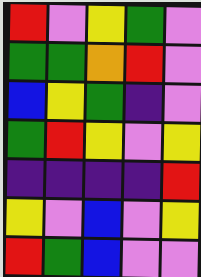[["red", "violet", "yellow", "green", "violet"], ["green", "green", "orange", "red", "violet"], ["blue", "yellow", "green", "indigo", "violet"], ["green", "red", "yellow", "violet", "yellow"], ["indigo", "indigo", "indigo", "indigo", "red"], ["yellow", "violet", "blue", "violet", "yellow"], ["red", "green", "blue", "violet", "violet"]]